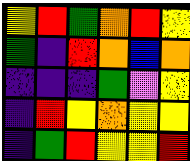[["yellow", "red", "green", "orange", "red", "yellow"], ["green", "indigo", "red", "orange", "blue", "orange"], ["indigo", "indigo", "indigo", "green", "violet", "yellow"], ["indigo", "red", "yellow", "orange", "yellow", "yellow"], ["indigo", "green", "red", "yellow", "yellow", "red"]]